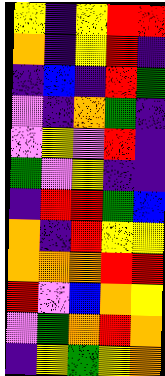[["yellow", "indigo", "yellow", "red", "red"], ["orange", "indigo", "yellow", "red", "indigo"], ["indigo", "blue", "indigo", "red", "green"], ["violet", "indigo", "orange", "green", "indigo"], ["violet", "yellow", "violet", "red", "indigo"], ["green", "violet", "yellow", "indigo", "indigo"], ["indigo", "red", "red", "green", "blue"], ["orange", "indigo", "red", "yellow", "yellow"], ["orange", "orange", "orange", "red", "red"], ["red", "violet", "blue", "orange", "yellow"], ["violet", "green", "orange", "red", "orange"], ["indigo", "yellow", "green", "yellow", "orange"]]